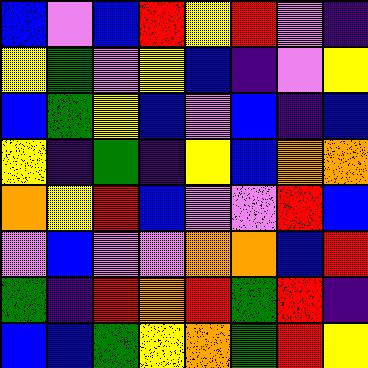[["blue", "violet", "blue", "red", "yellow", "red", "violet", "indigo"], ["yellow", "green", "violet", "yellow", "blue", "indigo", "violet", "yellow"], ["blue", "green", "yellow", "blue", "violet", "blue", "indigo", "blue"], ["yellow", "indigo", "green", "indigo", "yellow", "blue", "orange", "orange"], ["orange", "yellow", "red", "blue", "violet", "violet", "red", "blue"], ["violet", "blue", "violet", "violet", "orange", "orange", "blue", "red"], ["green", "indigo", "red", "orange", "red", "green", "red", "indigo"], ["blue", "blue", "green", "yellow", "orange", "green", "red", "yellow"]]